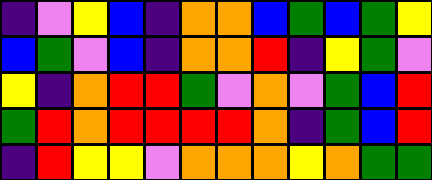[["indigo", "violet", "yellow", "blue", "indigo", "orange", "orange", "blue", "green", "blue", "green", "yellow"], ["blue", "green", "violet", "blue", "indigo", "orange", "orange", "red", "indigo", "yellow", "green", "violet"], ["yellow", "indigo", "orange", "red", "red", "green", "violet", "orange", "violet", "green", "blue", "red"], ["green", "red", "orange", "red", "red", "red", "red", "orange", "indigo", "green", "blue", "red"], ["indigo", "red", "yellow", "yellow", "violet", "orange", "orange", "orange", "yellow", "orange", "green", "green"]]